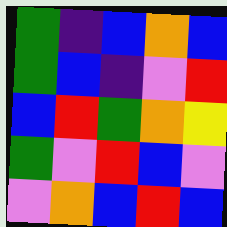[["green", "indigo", "blue", "orange", "blue"], ["green", "blue", "indigo", "violet", "red"], ["blue", "red", "green", "orange", "yellow"], ["green", "violet", "red", "blue", "violet"], ["violet", "orange", "blue", "red", "blue"]]